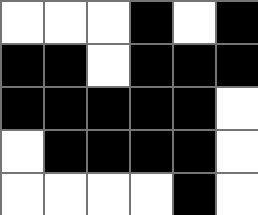[["white", "white", "white", "black", "white", "black"], ["black", "black", "white", "black", "black", "black"], ["black", "black", "black", "black", "black", "white"], ["white", "black", "black", "black", "black", "white"], ["white", "white", "white", "white", "black", "white"]]